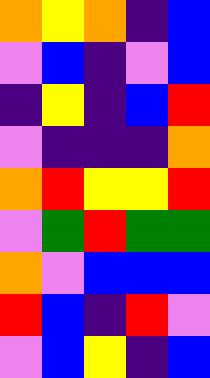[["orange", "yellow", "orange", "indigo", "blue"], ["violet", "blue", "indigo", "violet", "blue"], ["indigo", "yellow", "indigo", "blue", "red"], ["violet", "indigo", "indigo", "indigo", "orange"], ["orange", "red", "yellow", "yellow", "red"], ["violet", "green", "red", "green", "green"], ["orange", "violet", "blue", "blue", "blue"], ["red", "blue", "indigo", "red", "violet"], ["violet", "blue", "yellow", "indigo", "blue"]]